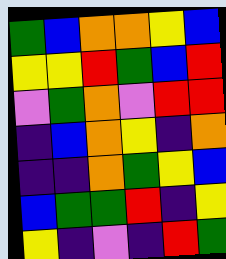[["green", "blue", "orange", "orange", "yellow", "blue"], ["yellow", "yellow", "red", "green", "blue", "red"], ["violet", "green", "orange", "violet", "red", "red"], ["indigo", "blue", "orange", "yellow", "indigo", "orange"], ["indigo", "indigo", "orange", "green", "yellow", "blue"], ["blue", "green", "green", "red", "indigo", "yellow"], ["yellow", "indigo", "violet", "indigo", "red", "green"]]